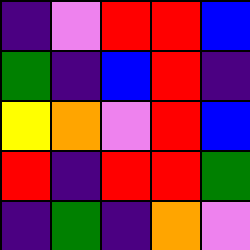[["indigo", "violet", "red", "red", "blue"], ["green", "indigo", "blue", "red", "indigo"], ["yellow", "orange", "violet", "red", "blue"], ["red", "indigo", "red", "red", "green"], ["indigo", "green", "indigo", "orange", "violet"]]